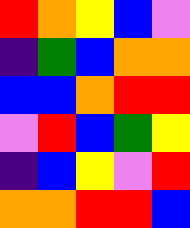[["red", "orange", "yellow", "blue", "violet"], ["indigo", "green", "blue", "orange", "orange"], ["blue", "blue", "orange", "red", "red"], ["violet", "red", "blue", "green", "yellow"], ["indigo", "blue", "yellow", "violet", "red"], ["orange", "orange", "red", "red", "blue"]]